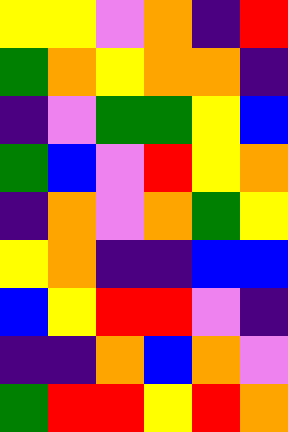[["yellow", "yellow", "violet", "orange", "indigo", "red"], ["green", "orange", "yellow", "orange", "orange", "indigo"], ["indigo", "violet", "green", "green", "yellow", "blue"], ["green", "blue", "violet", "red", "yellow", "orange"], ["indigo", "orange", "violet", "orange", "green", "yellow"], ["yellow", "orange", "indigo", "indigo", "blue", "blue"], ["blue", "yellow", "red", "red", "violet", "indigo"], ["indigo", "indigo", "orange", "blue", "orange", "violet"], ["green", "red", "red", "yellow", "red", "orange"]]